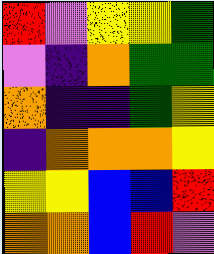[["red", "violet", "yellow", "yellow", "green"], ["violet", "indigo", "orange", "green", "green"], ["orange", "indigo", "indigo", "green", "yellow"], ["indigo", "orange", "orange", "orange", "yellow"], ["yellow", "yellow", "blue", "blue", "red"], ["orange", "orange", "blue", "red", "violet"]]